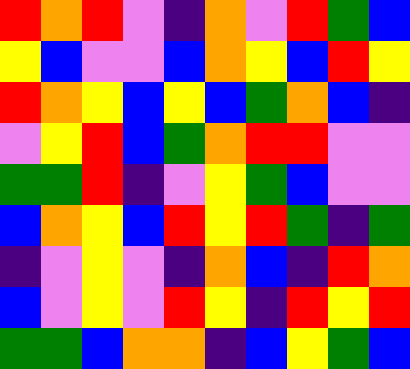[["red", "orange", "red", "violet", "indigo", "orange", "violet", "red", "green", "blue"], ["yellow", "blue", "violet", "violet", "blue", "orange", "yellow", "blue", "red", "yellow"], ["red", "orange", "yellow", "blue", "yellow", "blue", "green", "orange", "blue", "indigo"], ["violet", "yellow", "red", "blue", "green", "orange", "red", "red", "violet", "violet"], ["green", "green", "red", "indigo", "violet", "yellow", "green", "blue", "violet", "violet"], ["blue", "orange", "yellow", "blue", "red", "yellow", "red", "green", "indigo", "green"], ["indigo", "violet", "yellow", "violet", "indigo", "orange", "blue", "indigo", "red", "orange"], ["blue", "violet", "yellow", "violet", "red", "yellow", "indigo", "red", "yellow", "red"], ["green", "green", "blue", "orange", "orange", "indigo", "blue", "yellow", "green", "blue"]]